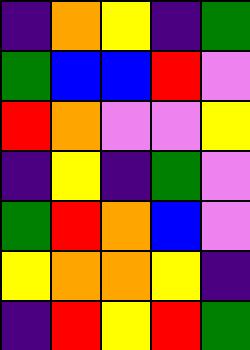[["indigo", "orange", "yellow", "indigo", "green"], ["green", "blue", "blue", "red", "violet"], ["red", "orange", "violet", "violet", "yellow"], ["indigo", "yellow", "indigo", "green", "violet"], ["green", "red", "orange", "blue", "violet"], ["yellow", "orange", "orange", "yellow", "indigo"], ["indigo", "red", "yellow", "red", "green"]]